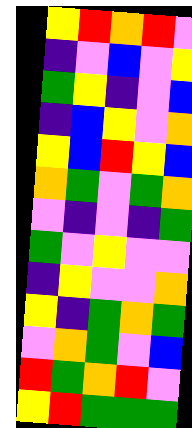[["yellow", "red", "orange", "red", "violet"], ["indigo", "violet", "blue", "violet", "yellow"], ["green", "yellow", "indigo", "violet", "blue"], ["indigo", "blue", "yellow", "violet", "orange"], ["yellow", "blue", "red", "yellow", "blue"], ["orange", "green", "violet", "green", "orange"], ["violet", "indigo", "violet", "indigo", "green"], ["green", "violet", "yellow", "violet", "violet"], ["indigo", "yellow", "violet", "violet", "orange"], ["yellow", "indigo", "green", "orange", "green"], ["violet", "orange", "green", "violet", "blue"], ["red", "green", "orange", "red", "violet"], ["yellow", "red", "green", "green", "green"]]